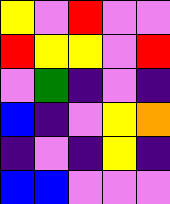[["yellow", "violet", "red", "violet", "violet"], ["red", "yellow", "yellow", "violet", "red"], ["violet", "green", "indigo", "violet", "indigo"], ["blue", "indigo", "violet", "yellow", "orange"], ["indigo", "violet", "indigo", "yellow", "indigo"], ["blue", "blue", "violet", "violet", "violet"]]